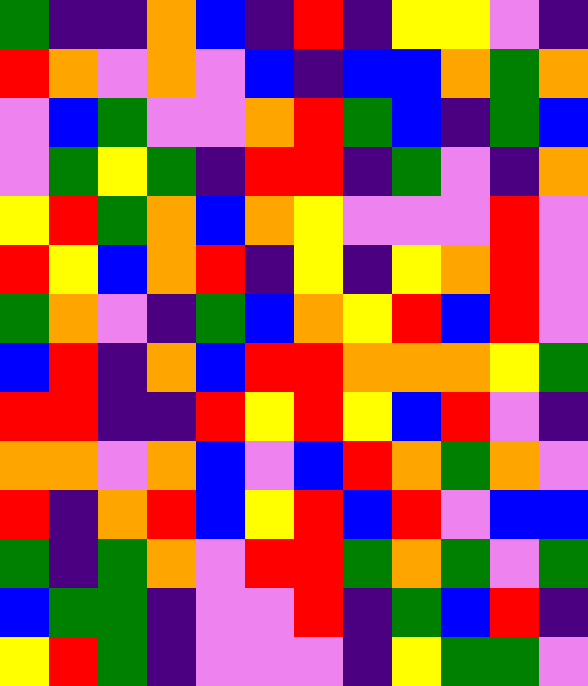[["green", "indigo", "indigo", "orange", "blue", "indigo", "red", "indigo", "yellow", "yellow", "violet", "indigo"], ["red", "orange", "violet", "orange", "violet", "blue", "indigo", "blue", "blue", "orange", "green", "orange"], ["violet", "blue", "green", "violet", "violet", "orange", "red", "green", "blue", "indigo", "green", "blue"], ["violet", "green", "yellow", "green", "indigo", "red", "red", "indigo", "green", "violet", "indigo", "orange"], ["yellow", "red", "green", "orange", "blue", "orange", "yellow", "violet", "violet", "violet", "red", "violet"], ["red", "yellow", "blue", "orange", "red", "indigo", "yellow", "indigo", "yellow", "orange", "red", "violet"], ["green", "orange", "violet", "indigo", "green", "blue", "orange", "yellow", "red", "blue", "red", "violet"], ["blue", "red", "indigo", "orange", "blue", "red", "red", "orange", "orange", "orange", "yellow", "green"], ["red", "red", "indigo", "indigo", "red", "yellow", "red", "yellow", "blue", "red", "violet", "indigo"], ["orange", "orange", "violet", "orange", "blue", "violet", "blue", "red", "orange", "green", "orange", "violet"], ["red", "indigo", "orange", "red", "blue", "yellow", "red", "blue", "red", "violet", "blue", "blue"], ["green", "indigo", "green", "orange", "violet", "red", "red", "green", "orange", "green", "violet", "green"], ["blue", "green", "green", "indigo", "violet", "violet", "red", "indigo", "green", "blue", "red", "indigo"], ["yellow", "red", "green", "indigo", "violet", "violet", "violet", "indigo", "yellow", "green", "green", "violet"]]